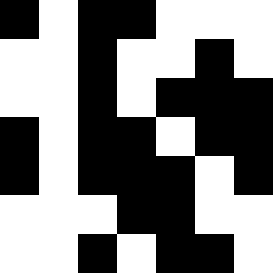[["black", "white", "black", "black", "white", "white", "white"], ["white", "white", "black", "white", "white", "black", "white"], ["white", "white", "black", "white", "black", "black", "black"], ["black", "white", "black", "black", "white", "black", "black"], ["black", "white", "black", "black", "black", "white", "black"], ["white", "white", "white", "black", "black", "white", "white"], ["white", "white", "black", "white", "black", "black", "white"]]